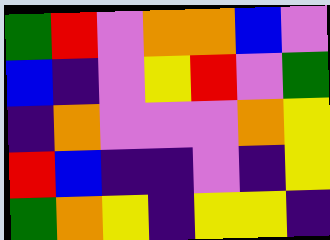[["green", "red", "violet", "orange", "orange", "blue", "violet"], ["blue", "indigo", "violet", "yellow", "red", "violet", "green"], ["indigo", "orange", "violet", "violet", "violet", "orange", "yellow"], ["red", "blue", "indigo", "indigo", "violet", "indigo", "yellow"], ["green", "orange", "yellow", "indigo", "yellow", "yellow", "indigo"]]